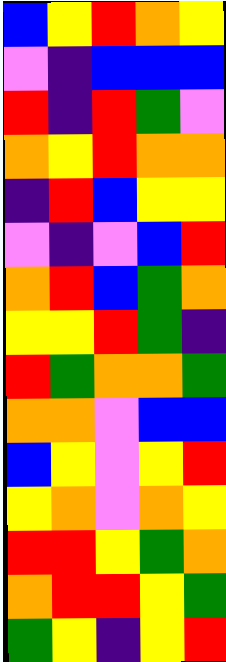[["blue", "yellow", "red", "orange", "yellow"], ["violet", "indigo", "blue", "blue", "blue"], ["red", "indigo", "red", "green", "violet"], ["orange", "yellow", "red", "orange", "orange"], ["indigo", "red", "blue", "yellow", "yellow"], ["violet", "indigo", "violet", "blue", "red"], ["orange", "red", "blue", "green", "orange"], ["yellow", "yellow", "red", "green", "indigo"], ["red", "green", "orange", "orange", "green"], ["orange", "orange", "violet", "blue", "blue"], ["blue", "yellow", "violet", "yellow", "red"], ["yellow", "orange", "violet", "orange", "yellow"], ["red", "red", "yellow", "green", "orange"], ["orange", "red", "red", "yellow", "green"], ["green", "yellow", "indigo", "yellow", "red"]]